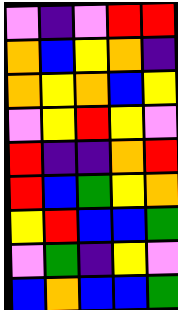[["violet", "indigo", "violet", "red", "red"], ["orange", "blue", "yellow", "orange", "indigo"], ["orange", "yellow", "orange", "blue", "yellow"], ["violet", "yellow", "red", "yellow", "violet"], ["red", "indigo", "indigo", "orange", "red"], ["red", "blue", "green", "yellow", "orange"], ["yellow", "red", "blue", "blue", "green"], ["violet", "green", "indigo", "yellow", "violet"], ["blue", "orange", "blue", "blue", "green"]]